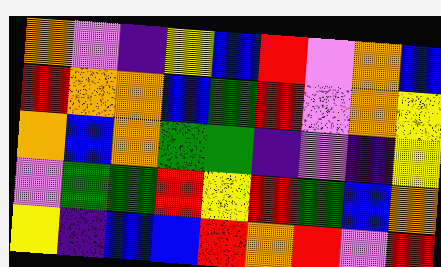[["orange", "violet", "indigo", "yellow", "blue", "red", "violet", "orange", "blue"], ["red", "orange", "orange", "blue", "green", "red", "violet", "orange", "yellow"], ["orange", "blue", "orange", "green", "green", "indigo", "violet", "indigo", "yellow"], ["violet", "green", "green", "red", "yellow", "red", "green", "blue", "orange"], ["yellow", "indigo", "blue", "blue", "red", "orange", "red", "violet", "red"]]